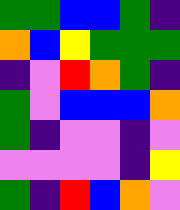[["green", "green", "blue", "blue", "green", "indigo"], ["orange", "blue", "yellow", "green", "green", "green"], ["indigo", "violet", "red", "orange", "green", "indigo"], ["green", "violet", "blue", "blue", "blue", "orange"], ["green", "indigo", "violet", "violet", "indigo", "violet"], ["violet", "violet", "violet", "violet", "indigo", "yellow"], ["green", "indigo", "red", "blue", "orange", "violet"]]